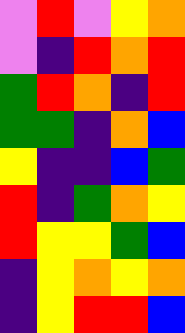[["violet", "red", "violet", "yellow", "orange"], ["violet", "indigo", "red", "orange", "red"], ["green", "red", "orange", "indigo", "red"], ["green", "green", "indigo", "orange", "blue"], ["yellow", "indigo", "indigo", "blue", "green"], ["red", "indigo", "green", "orange", "yellow"], ["red", "yellow", "yellow", "green", "blue"], ["indigo", "yellow", "orange", "yellow", "orange"], ["indigo", "yellow", "red", "red", "blue"]]